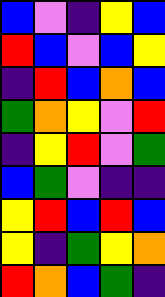[["blue", "violet", "indigo", "yellow", "blue"], ["red", "blue", "violet", "blue", "yellow"], ["indigo", "red", "blue", "orange", "blue"], ["green", "orange", "yellow", "violet", "red"], ["indigo", "yellow", "red", "violet", "green"], ["blue", "green", "violet", "indigo", "indigo"], ["yellow", "red", "blue", "red", "blue"], ["yellow", "indigo", "green", "yellow", "orange"], ["red", "orange", "blue", "green", "indigo"]]